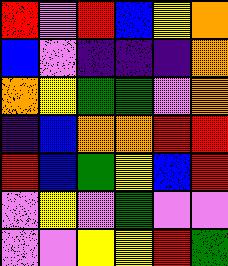[["red", "violet", "red", "blue", "yellow", "orange"], ["blue", "violet", "indigo", "indigo", "indigo", "orange"], ["orange", "yellow", "green", "green", "violet", "orange"], ["indigo", "blue", "orange", "orange", "red", "red"], ["red", "blue", "green", "yellow", "blue", "red"], ["violet", "yellow", "violet", "green", "violet", "violet"], ["violet", "violet", "yellow", "yellow", "red", "green"]]